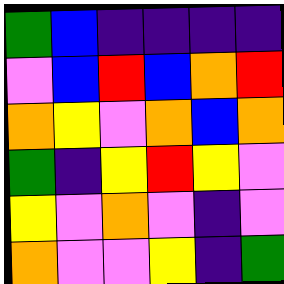[["green", "blue", "indigo", "indigo", "indigo", "indigo"], ["violet", "blue", "red", "blue", "orange", "red"], ["orange", "yellow", "violet", "orange", "blue", "orange"], ["green", "indigo", "yellow", "red", "yellow", "violet"], ["yellow", "violet", "orange", "violet", "indigo", "violet"], ["orange", "violet", "violet", "yellow", "indigo", "green"]]